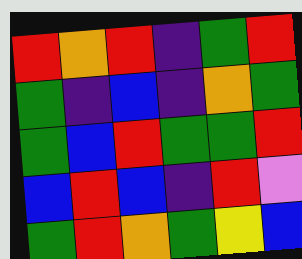[["red", "orange", "red", "indigo", "green", "red"], ["green", "indigo", "blue", "indigo", "orange", "green"], ["green", "blue", "red", "green", "green", "red"], ["blue", "red", "blue", "indigo", "red", "violet"], ["green", "red", "orange", "green", "yellow", "blue"]]